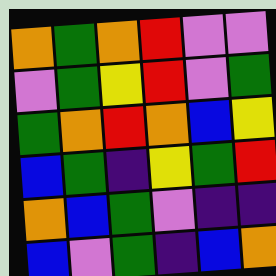[["orange", "green", "orange", "red", "violet", "violet"], ["violet", "green", "yellow", "red", "violet", "green"], ["green", "orange", "red", "orange", "blue", "yellow"], ["blue", "green", "indigo", "yellow", "green", "red"], ["orange", "blue", "green", "violet", "indigo", "indigo"], ["blue", "violet", "green", "indigo", "blue", "orange"]]